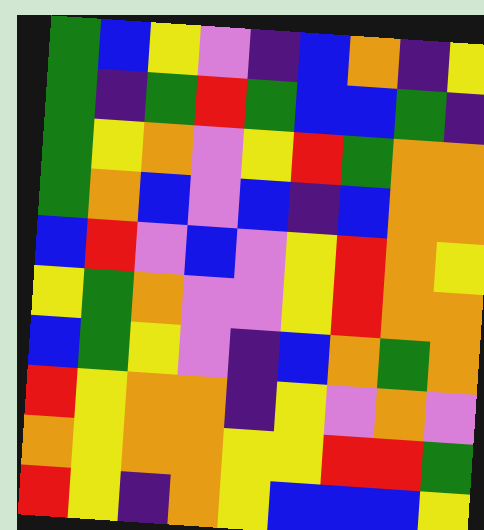[["green", "blue", "yellow", "violet", "indigo", "blue", "orange", "indigo", "yellow"], ["green", "indigo", "green", "red", "green", "blue", "blue", "green", "indigo"], ["green", "yellow", "orange", "violet", "yellow", "red", "green", "orange", "orange"], ["green", "orange", "blue", "violet", "blue", "indigo", "blue", "orange", "orange"], ["blue", "red", "violet", "blue", "violet", "yellow", "red", "orange", "yellow"], ["yellow", "green", "orange", "violet", "violet", "yellow", "red", "orange", "orange"], ["blue", "green", "yellow", "violet", "indigo", "blue", "orange", "green", "orange"], ["red", "yellow", "orange", "orange", "indigo", "yellow", "violet", "orange", "violet"], ["orange", "yellow", "orange", "orange", "yellow", "yellow", "red", "red", "green"], ["red", "yellow", "indigo", "orange", "yellow", "blue", "blue", "blue", "yellow"]]